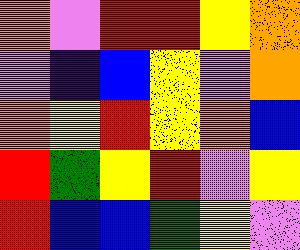[["orange", "violet", "red", "red", "yellow", "orange"], ["violet", "indigo", "blue", "yellow", "violet", "orange"], ["orange", "yellow", "red", "yellow", "orange", "blue"], ["red", "green", "yellow", "red", "violet", "yellow"], ["red", "blue", "blue", "green", "yellow", "violet"]]